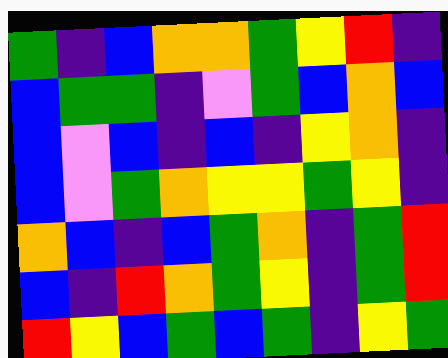[["green", "indigo", "blue", "orange", "orange", "green", "yellow", "red", "indigo"], ["blue", "green", "green", "indigo", "violet", "green", "blue", "orange", "blue"], ["blue", "violet", "blue", "indigo", "blue", "indigo", "yellow", "orange", "indigo"], ["blue", "violet", "green", "orange", "yellow", "yellow", "green", "yellow", "indigo"], ["orange", "blue", "indigo", "blue", "green", "orange", "indigo", "green", "red"], ["blue", "indigo", "red", "orange", "green", "yellow", "indigo", "green", "red"], ["red", "yellow", "blue", "green", "blue", "green", "indigo", "yellow", "green"]]